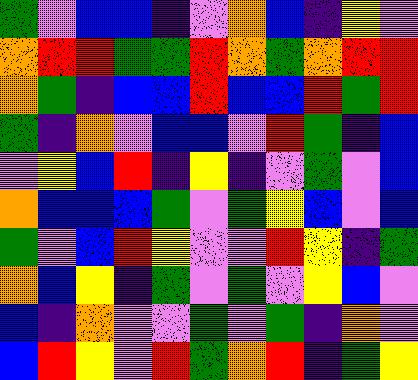[["green", "violet", "blue", "blue", "indigo", "violet", "orange", "blue", "indigo", "yellow", "violet"], ["orange", "red", "red", "green", "green", "red", "orange", "green", "orange", "red", "red"], ["orange", "green", "indigo", "blue", "blue", "red", "blue", "blue", "red", "green", "red"], ["green", "indigo", "orange", "violet", "blue", "blue", "violet", "red", "green", "indigo", "blue"], ["violet", "yellow", "blue", "red", "indigo", "yellow", "indigo", "violet", "green", "violet", "blue"], ["orange", "blue", "blue", "blue", "green", "violet", "green", "yellow", "blue", "violet", "blue"], ["green", "violet", "blue", "red", "yellow", "violet", "violet", "red", "yellow", "indigo", "green"], ["orange", "blue", "yellow", "indigo", "green", "violet", "green", "violet", "yellow", "blue", "violet"], ["blue", "indigo", "orange", "violet", "violet", "green", "violet", "green", "indigo", "orange", "violet"], ["blue", "red", "yellow", "violet", "red", "green", "orange", "red", "indigo", "green", "yellow"]]